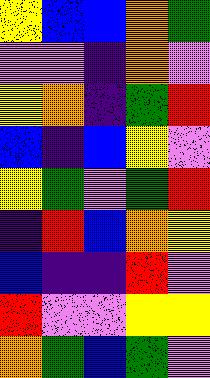[["yellow", "blue", "blue", "orange", "green"], ["violet", "violet", "indigo", "orange", "violet"], ["yellow", "orange", "indigo", "green", "red"], ["blue", "indigo", "blue", "yellow", "violet"], ["yellow", "green", "violet", "green", "red"], ["indigo", "red", "blue", "orange", "yellow"], ["blue", "indigo", "indigo", "red", "violet"], ["red", "violet", "violet", "yellow", "yellow"], ["orange", "green", "blue", "green", "violet"]]